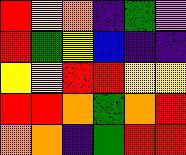[["red", "yellow", "orange", "indigo", "green", "violet"], ["red", "green", "yellow", "blue", "indigo", "indigo"], ["yellow", "yellow", "red", "red", "yellow", "yellow"], ["red", "red", "orange", "green", "orange", "red"], ["orange", "orange", "indigo", "green", "red", "red"]]